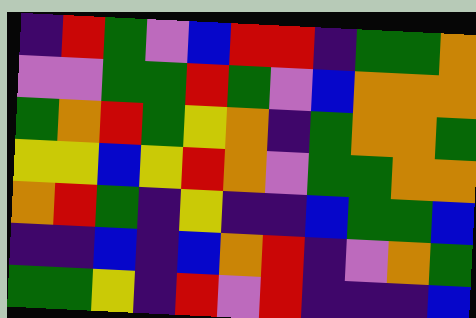[["indigo", "red", "green", "violet", "blue", "red", "red", "indigo", "green", "green", "orange"], ["violet", "violet", "green", "green", "red", "green", "violet", "blue", "orange", "orange", "orange"], ["green", "orange", "red", "green", "yellow", "orange", "indigo", "green", "orange", "orange", "green"], ["yellow", "yellow", "blue", "yellow", "red", "orange", "violet", "green", "green", "orange", "orange"], ["orange", "red", "green", "indigo", "yellow", "indigo", "indigo", "blue", "green", "green", "blue"], ["indigo", "indigo", "blue", "indigo", "blue", "orange", "red", "indigo", "violet", "orange", "green"], ["green", "green", "yellow", "indigo", "red", "violet", "red", "indigo", "indigo", "indigo", "blue"]]